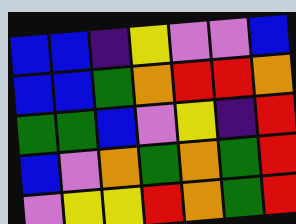[["blue", "blue", "indigo", "yellow", "violet", "violet", "blue"], ["blue", "blue", "green", "orange", "red", "red", "orange"], ["green", "green", "blue", "violet", "yellow", "indigo", "red"], ["blue", "violet", "orange", "green", "orange", "green", "red"], ["violet", "yellow", "yellow", "red", "orange", "green", "red"]]